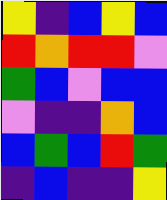[["yellow", "indigo", "blue", "yellow", "blue"], ["red", "orange", "red", "red", "violet"], ["green", "blue", "violet", "blue", "blue"], ["violet", "indigo", "indigo", "orange", "blue"], ["blue", "green", "blue", "red", "green"], ["indigo", "blue", "indigo", "indigo", "yellow"]]